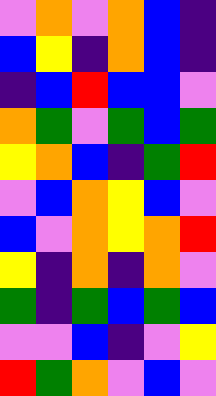[["violet", "orange", "violet", "orange", "blue", "indigo"], ["blue", "yellow", "indigo", "orange", "blue", "indigo"], ["indigo", "blue", "red", "blue", "blue", "violet"], ["orange", "green", "violet", "green", "blue", "green"], ["yellow", "orange", "blue", "indigo", "green", "red"], ["violet", "blue", "orange", "yellow", "blue", "violet"], ["blue", "violet", "orange", "yellow", "orange", "red"], ["yellow", "indigo", "orange", "indigo", "orange", "violet"], ["green", "indigo", "green", "blue", "green", "blue"], ["violet", "violet", "blue", "indigo", "violet", "yellow"], ["red", "green", "orange", "violet", "blue", "violet"]]